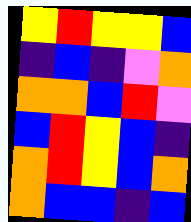[["yellow", "red", "yellow", "yellow", "blue"], ["indigo", "blue", "indigo", "violet", "orange"], ["orange", "orange", "blue", "red", "violet"], ["blue", "red", "yellow", "blue", "indigo"], ["orange", "red", "yellow", "blue", "orange"], ["orange", "blue", "blue", "indigo", "blue"]]